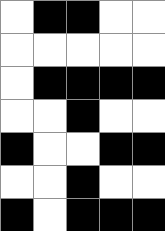[["white", "black", "black", "white", "white"], ["white", "white", "white", "white", "white"], ["white", "black", "black", "black", "black"], ["white", "white", "black", "white", "white"], ["black", "white", "white", "black", "black"], ["white", "white", "black", "white", "white"], ["black", "white", "black", "black", "black"]]